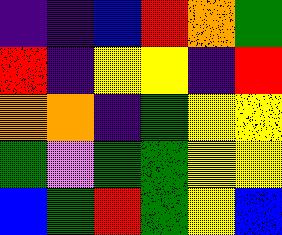[["indigo", "indigo", "blue", "red", "orange", "green"], ["red", "indigo", "yellow", "yellow", "indigo", "red"], ["orange", "orange", "indigo", "green", "yellow", "yellow"], ["green", "violet", "green", "green", "yellow", "yellow"], ["blue", "green", "red", "green", "yellow", "blue"]]